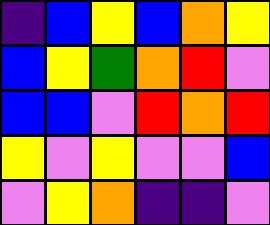[["indigo", "blue", "yellow", "blue", "orange", "yellow"], ["blue", "yellow", "green", "orange", "red", "violet"], ["blue", "blue", "violet", "red", "orange", "red"], ["yellow", "violet", "yellow", "violet", "violet", "blue"], ["violet", "yellow", "orange", "indigo", "indigo", "violet"]]